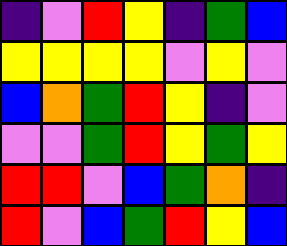[["indigo", "violet", "red", "yellow", "indigo", "green", "blue"], ["yellow", "yellow", "yellow", "yellow", "violet", "yellow", "violet"], ["blue", "orange", "green", "red", "yellow", "indigo", "violet"], ["violet", "violet", "green", "red", "yellow", "green", "yellow"], ["red", "red", "violet", "blue", "green", "orange", "indigo"], ["red", "violet", "blue", "green", "red", "yellow", "blue"]]